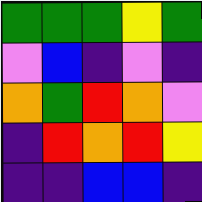[["green", "green", "green", "yellow", "green"], ["violet", "blue", "indigo", "violet", "indigo"], ["orange", "green", "red", "orange", "violet"], ["indigo", "red", "orange", "red", "yellow"], ["indigo", "indigo", "blue", "blue", "indigo"]]